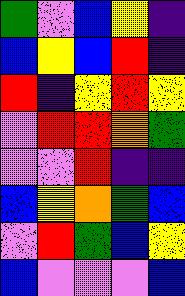[["green", "violet", "blue", "yellow", "indigo"], ["blue", "yellow", "blue", "red", "indigo"], ["red", "indigo", "yellow", "red", "yellow"], ["violet", "red", "red", "orange", "green"], ["violet", "violet", "red", "indigo", "indigo"], ["blue", "yellow", "orange", "green", "blue"], ["violet", "red", "green", "blue", "yellow"], ["blue", "violet", "violet", "violet", "blue"]]